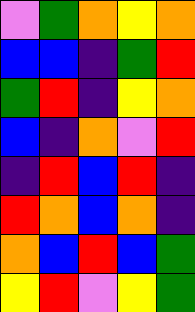[["violet", "green", "orange", "yellow", "orange"], ["blue", "blue", "indigo", "green", "red"], ["green", "red", "indigo", "yellow", "orange"], ["blue", "indigo", "orange", "violet", "red"], ["indigo", "red", "blue", "red", "indigo"], ["red", "orange", "blue", "orange", "indigo"], ["orange", "blue", "red", "blue", "green"], ["yellow", "red", "violet", "yellow", "green"]]